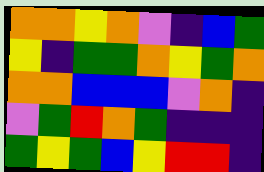[["orange", "orange", "yellow", "orange", "violet", "indigo", "blue", "green"], ["yellow", "indigo", "green", "green", "orange", "yellow", "green", "orange"], ["orange", "orange", "blue", "blue", "blue", "violet", "orange", "indigo"], ["violet", "green", "red", "orange", "green", "indigo", "indigo", "indigo"], ["green", "yellow", "green", "blue", "yellow", "red", "red", "indigo"]]